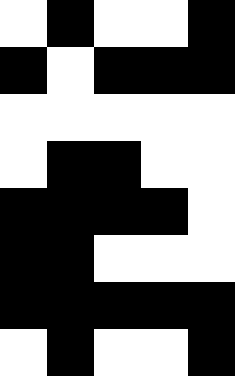[["white", "black", "white", "white", "black"], ["black", "white", "black", "black", "black"], ["white", "white", "white", "white", "white"], ["white", "black", "black", "white", "white"], ["black", "black", "black", "black", "white"], ["black", "black", "white", "white", "white"], ["black", "black", "black", "black", "black"], ["white", "black", "white", "white", "black"]]